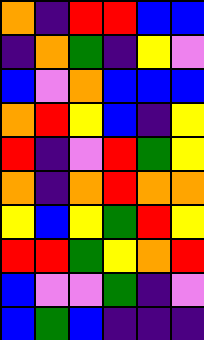[["orange", "indigo", "red", "red", "blue", "blue"], ["indigo", "orange", "green", "indigo", "yellow", "violet"], ["blue", "violet", "orange", "blue", "blue", "blue"], ["orange", "red", "yellow", "blue", "indigo", "yellow"], ["red", "indigo", "violet", "red", "green", "yellow"], ["orange", "indigo", "orange", "red", "orange", "orange"], ["yellow", "blue", "yellow", "green", "red", "yellow"], ["red", "red", "green", "yellow", "orange", "red"], ["blue", "violet", "violet", "green", "indigo", "violet"], ["blue", "green", "blue", "indigo", "indigo", "indigo"]]